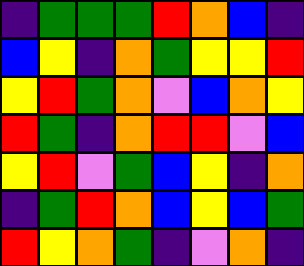[["indigo", "green", "green", "green", "red", "orange", "blue", "indigo"], ["blue", "yellow", "indigo", "orange", "green", "yellow", "yellow", "red"], ["yellow", "red", "green", "orange", "violet", "blue", "orange", "yellow"], ["red", "green", "indigo", "orange", "red", "red", "violet", "blue"], ["yellow", "red", "violet", "green", "blue", "yellow", "indigo", "orange"], ["indigo", "green", "red", "orange", "blue", "yellow", "blue", "green"], ["red", "yellow", "orange", "green", "indigo", "violet", "orange", "indigo"]]